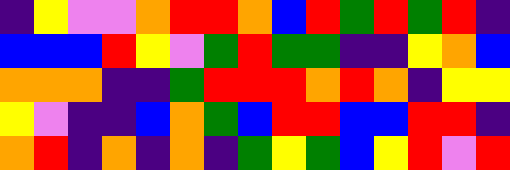[["indigo", "yellow", "violet", "violet", "orange", "red", "red", "orange", "blue", "red", "green", "red", "green", "red", "indigo"], ["blue", "blue", "blue", "red", "yellow", "violet", "green", "red", "green", "green", "indigo", "indigo", "yellow", "orange", "blue"], ["orange", "orange", "orange", "indigo", "indigo", "green", "red", "red", "red", "orange", "red", "orange", "indigo", "yellow", "yellow"], ["yellow", "violet", "indigo", "indigo", "blue", "orange", "green", "blue", "red", "red", "blue", "blue", "red", "red", "indigo"], ["orange", "red", "indigo", "orange", "indigo", "orange", "indigo", "green", "yellow", "green", "blue", "yellow", "red", "violet", "red"]]